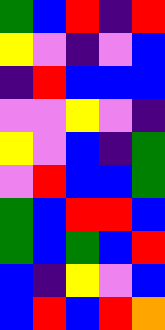[["green", "blue", "red", "indigo", "red"], ["yellow", "violet", "indigo", "violet", "blue"], ["indigo", "red", "blue", "blue", "blue"], ["violet", "violet", "yellow", "violet", "indigo"], ["yellow", "violet", "blue", "indigo", "green"], ["violet", "red", "blue", "blue", "green"], ["green", "blue", "red", "red", "blue"], ["green", "blue", "green", "blue", "red"], ["blue", "indigo", "yellow", "violet", "blue"], ["blue", "red", "blue", "red", "orange"]]